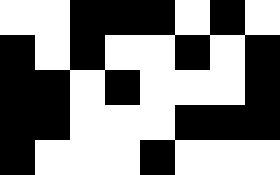[["white", "white", "black", "black", "black", "white", "black", "white"], ["black", "white", "black", "white", "white", "black", "white", "black"], ["black", "black", "white", "black", "white", "white", "white", "black"], ["black", "black", "white", "white", "white", "black", "black", "black"], ["black", "white", "white", "white", "black", "white", "white", "white"]]